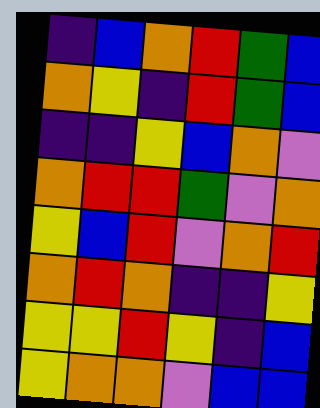[["indigo", "blue", "orange", "red", "green", "blue"], ["orange", "yellow", "indigo", "red", "green", "blue"], ["indigo", "indigo", "yellow", "blue", "orange", "violet"], ["orange", "red", "red", "green", "violet", "orange"], ["yellow", "blue", "red", "violet", "orange", "red"], ["orange", "red", "orange", "indigo", "indigo", "yellow"], ["yellow", "yellow", "red", "yellow", "indigo", "blue"], ["yellow", "orange", "orange", "violet", "blue", "blue"]]